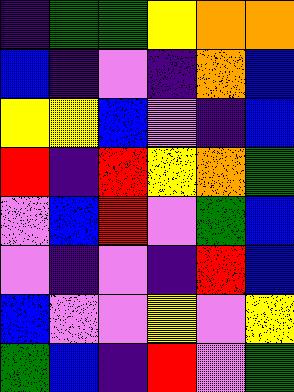[["indigo", "green", "green", "yellow", "orange", "orange"], ["blue", "indigo", "violet", "indigo", "orange", "blue"], ["yellow", "yellow", "blue", "violet", "indigo", "blue"], ["red", "indigo", "red", "yellow", "orange", "green"], ["violet", "blue", "red", "violet", "green", "blue"], ["violet", "indigo", "violet", "indigo", "red", "blue"], ["blue", "violet", "violet", "yellow", "violet", "yellow"], ["green", "blue", "indigo", "red", "violet", "green"]]